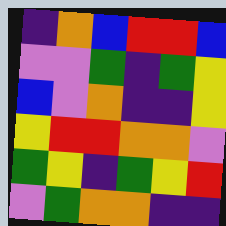[["indigo", "orange", "blue", "red", "red", "blue"], ["violet", "violet", "green", "indigo", "green", "yellow"], ["blue", "violet", "orange", "indigo", "indigo", "yellow"], ["yellow", "red", "red", "orange", "orange", "violet"], ["green", "yellow", "indigo", "green", "yellow", "red"], ["violet", "green", "orange", "orange", "indigo", "indigo"]]